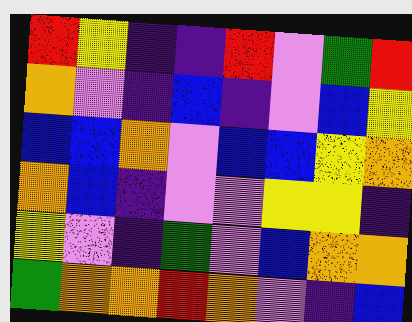[["red", "yellow", "indigo", "indigo", "red", "violet", "green", "red"], ["orange", "violet", "indigo", "blue", "indigo", "violet", "blue", "yellow"], ["blue", "blue", "orange", "violet", "blue", "blue", "yellow", "orange"], ["orange", "blue", "indigo", "violet", "violet", "yellow", "yellow", "indigo"], ["yellow", "violet", "indigo", "green", "violet", "blue", "orange", "orange"], ["green", "orange", "orange", "red", "orange", "violet", "indigo", "blue"]]